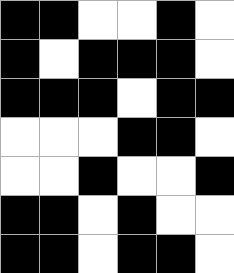[["black", "black", "white", "white", "black", "white"], ["black", "white", "black", "black", "black", "white"], ["black", "black", "black", "white", "black", "black"], ["white", "white", "white", "black", "black", "white"], ["white", "white", "black", "white", "white", "black"], ["black", "black", "white", "black", "white", "white"], ["black", "black", "white", "black", "black", "white"]]